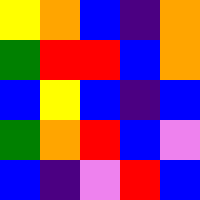[["yellow", "orange", "blue", "indigo", "orange"], ["green", "red", "red", "blue", "orange"], ["blue", "yellow", "blue", "indigo", "blue"], ["green", "orange", "red", "blue", "violet"], ["blue", "indigo", "violet", "red", "blue"]]